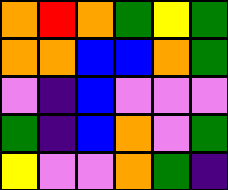[["orange", "red", "orange", "green", "yellow", "green"], ["orange", "orange", "blue", "blue", "orange", "green"], ["violet", "indigo", "blue", "violet", "violet", "violet"], ["green", "indigo", "blue", "orange", "violet", "green"], ["yellow", "violet", "violet", "orange", "green", "indigo"]]